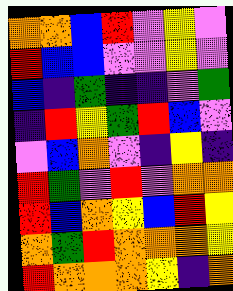[["orange", "orange", "blue", "red", "violet", "yellow", "violet"], ["red", "blue", "blue", "violet", "violet", "yellow", "violet"], ["blue", "indigo", "green", "indigo", "indigo", "violet", "green"], ["indigo", "red", "yellow", "green", "red", "blue", "violet"], ["violet", "blue", "orange", "violet", "indigo", "yellow", "indigo"], ["red", "green", "violet", "red", "violet", "orange", "orange"], ["red", "blue", "orange", "yellow", "blue", "red", "yellow"], ["orange", "green", "red", "orange", "orange", "orange", "yellow"], ["red", "orange", "orange", "orange", "yellow", "indigo", "orange"]]